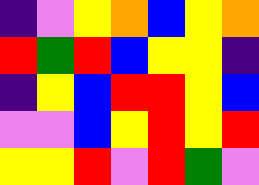[["indigo", "violet", "yellow", "orange", "blue", "yellow", "orange"], ["red", "green", "red", "blue", "yellow", "yellow", "indigo"], ["indigo", "yellow", "blue", "red", "red", "yellow", "blue"], ["violet", "violet", "blue", "yellow", "red", "yellow", "red"], ["yellow", "yellow", "red", "violet", "red", "green", "violet"]]